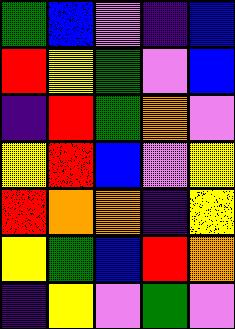[["green", "blue", "violet", "indigo", "blue"], ["red", "yellow", "green", "violet", "blue"], ["indigo", "red", "green", "orange", "violet"], ["yellow", "red", "blue", "violet", "yellow"], ["red", "orange", "orange", "indigo", "yellow"], ["yellow", "green", "blue", "red", "orange"], ["indigo", "yellow", "violet", "green", "violet"]]